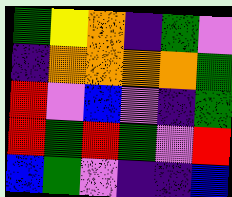[["green", "yellow", "orange", "indigo", "green", "violet"], ["indigo", "orange", "orange", "orange", "orange", "green"], ["red", "violet", "blue", "violet", "indigo", "green"], ["red", "green", "red", "green", "violet", "red"], ["blue", "green", "violet", "indigo", "indigo", "blue"]]